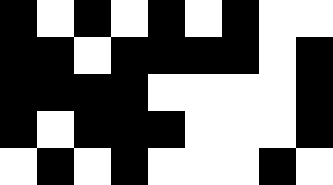[["black", "white", "black", "white", "black", "white", "black", "white", "white"], ["black", "black", "white", "black", "black", "black", "black", "white", "black"], ["black", "black", "black", "black", "white", "white", "white", "white", "black"], ["black", "white", "black", "black", "black", "white", "white", "white", "black"], ["white", "black", "white", "black", "white", "white", "white", "black", "white"]]